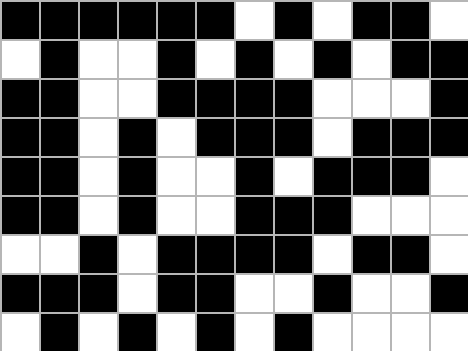[["black", "black", "black", "black", "black", "black", "white", "black", "white", "black", "black", "white"], ["white", "black", "white", "white", "black", "white", "black", "white", "black", "white", "black", "black"], ["black", "black", "white", "white", "black", "black", "black", "black", "white", "white", "white", "black"], ["black", "black", "white", "black", "white", "black", "black", "black", "white", "black", "black", "black"], ["black", "black", "white", "black", "white", "white", "black", "white", "black", "black", "black", "white"], ["black", "black", "white", "black", "white", "white", "black", "black", "black", "white", "white", "white"], ["white", "white", "black", "white", "black", "black", "black", "black", "white", "black", "black", "white"], ["black", "black", "black", "white", "black", "black", "white", "white", "black", "white", "white", "black"], ["white", "black", "white", "black", "white", "black", "white", "black", "white", "white", "white", "white"]]